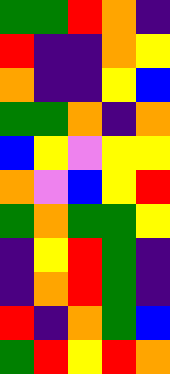[["green", "green", "red", "orange", "indigo"], ["red", "indigo", "indigo", "orange", "yellow"], ["orange", "indigo", "indigo", "yellow", "blue"], ["green", "green", "orange", "indigo", "orange"], ["blue", "yellow", "violet", "yellow", "yellow"], ["orange", "violet", "blue", "yellow", "red"], ["green", "orange", "green", "green", "yellow"], ["indigo", "yellow", "red", "green", "indigo"], ["indigo", "orange", "red", "green", "indigo"], ["red", "indigo", "orange", "green", "blue"], ["green", "red", "yellow", "red", "orange"]]